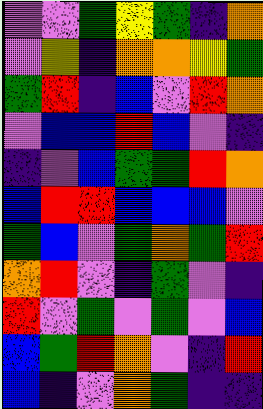[["violet", "violet", "green", "yellow", "green", "indigo", "orange"], ["violet", "yellow", "indigo", "orange", "orange", "yellow", "green"], ["green", "red", "indigo", "blue", "violet", "red", "orange"], ["violet", "blue", "blue", "red", "blue", "violet", "indigo"], ["indigo", "violet", "blue", "green", "green", "red", "orange"], ["blue", "red", "red", "blue", "blue", "blue", "violet"], ["green", "blue", "violet", "green", "orange", "green", "red"], ["orange", "red", "violet", "indigo", "green", "violet", "indigo"], ["red", "violet", "green", "violet", "green", "violet", "blue"], ["blue", "green", "red", "orange", "violet", "indigo", "red"], ["blue", "indigo", "violet", "orange", "green", "indigo", "indigo"]]